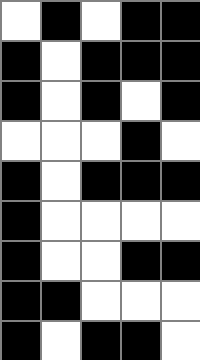[["white", "black", "white", "black", "black"], ["black", "white", "black", "black", "black"], ["black", "white", "black", "white", "black"], ["white", "white", "white", "black", "white"], ["black", "white", "black", "black", "black"], ["black", "white", "white", "white", "white"], ["black", "white", "white", "black", "black"], ["black", "black", "white", "white", "white"], ["black", "white", "black", "black", "white"]]